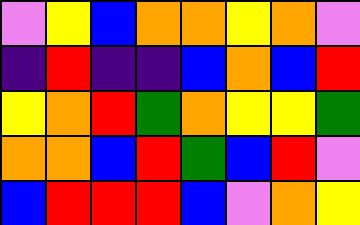[["violet", "yellow", "blue", "orange", "orange", "yellow", "orange", "violet"], ["indigo", "red", "indigo", "indigo", "blue", "orange", "blue", "red"], ["yellow", "orange", "red", "green", "orange", "yellow", "yellow", "green"], ["orange", "orange", "blue", "red", "green", "blue", "red", "violet"], ["blue", "red", "red", "red", "blue", "violet", "orange", "yellow"]]